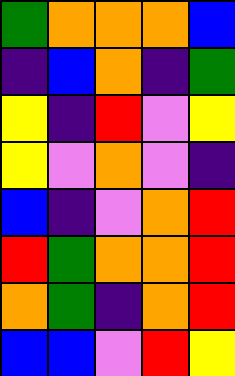[["green", "orange", "orange", "orange", "blue"], ["indigo", "blue", "orange", "indigo", "green"], ["yellow", "indigo", "red", "violet", "yellow"], ["yellow", "violet", "orange", "violet", "indigo"], ["blue", "indigo", "violet", "orange", "red"], ["red", "green", "orange", "orange", "red"], ["orange", "green", "indigo", "orange", "red"], ["blue", "blue", "violet", "red", "yellow"]]